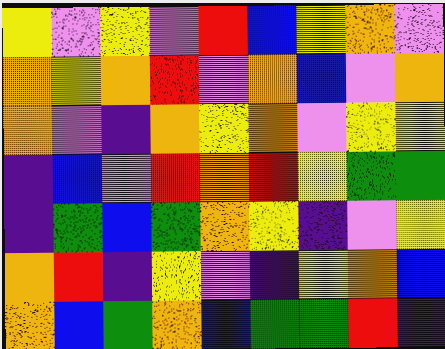[["yellow", "violet", "yellow", "violet", "red", "blue", "yellow", "orange", "violet"], ["orange", "yellow", "orange", "red", "violet", "orange", "blue", "violet", "orange"], ["orange", "violet", "indigo", "orange", "yellow", "orange", "violet", "yellow", "yellow"], ["indigo", "blue", "violet", "red", "orange", "red", "yellow", "green", "green"], ["indigo", "green", "blue", "green", "orange", "yellow", "indigo", "violet", "yellow"], ["orange", "red", "indigo", "yellow", "violet", "indigo", "yellow", "orange", "blue"], ["orange", "blue", "green", "orange", "blue", "green", "green", "red", "indigo"]]